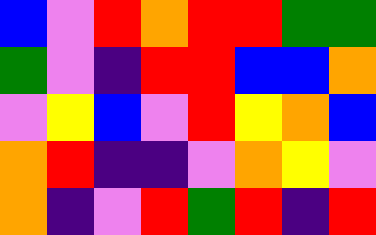[["blue", "violet", "red", "orange", "red", "red", "green", "green"], ["green", "violet", "indigo", "red", "red", "blue", "blue", "orange"], ["violet", "yellow", "blue", "violet", "red", "yellow", "orange", "blue"], ["orange", "red", "indigo", "indigo", "violet", "orange", "yellow", "violet"], ["orange", "indigo", "violet", "red", "green", "red", "indigo", "red"]]